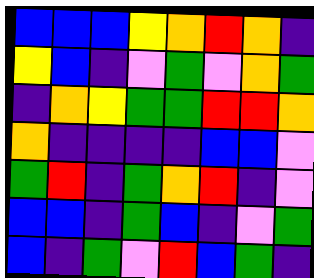[["blue", "blue", "blue", "yellow", "orange", "red", "orange", "indigo"], ["yellow", "blue", "indigo", "violet", "green", "violet", "orange", "green"], ["indigo", "orange", "yellow", "green", "green", "red", "red", "orange"], ["orange", "indigo", "indigo", "indigo", "indigo", "blue", "blue", "violet"], ["green", "red", "indigo", "green", "orange", "red", "indigo", "violet"], ["blue", "blue", "indigo", "green", "blue", "indigo", "violet", "green"], ["blue", "indigo", "green", "violet", "red", "blue", "green", "indigo"]]